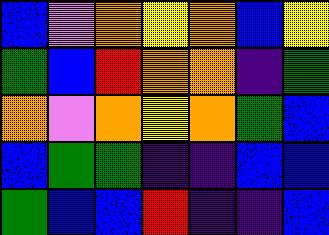[["blue", "violet", "orange", "yellow", "orange", "blue", "yellow"], ["green", "blue", "red", "orange", "orange", "indigo", "green"], ["orange", "violet", "orange", "yellow", "orange", "green", "blue"], ["blue", "green", "green", "indigo", "indigo", "blue", "blue"], ["green", "blue", "blue", "red", "indigo", "indigo", "blue"]]